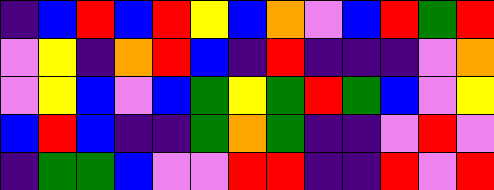[["indigo", "blue", "red", "blue", "red", "yellow", "blue", "orange", "violet", "blue", "red", "green", "red"], ["violet", "yellow", "indigo", "orange", "red", "blue", "indigo", "red", "indigo", "indigo", "indigo", "violet", "orange"], ["violet", "yellow", "blue", "violet", "blue", "green", "yellow", "green", "red", "green", "blue", "violet", "yellow"], ["blue", "red", "blue", "indigo", "indigo", "green", "orange", "green", "indigo", "indigo", "violet", "red", "violet"], ["indigo", "green", "green", "blue", "violet", "violet", "red", "red", "indigo", "indigo", "red", "violet", "red"]]